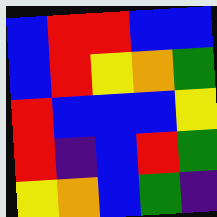[["blue", "red", "red", "blue", "blue"], ["blue", "red", "yellow", "orange", "green"], ["red", "blue", "blue", "blue", "yellow"], ["red", "indigo", "blue", "red", "green"], ["yellow", "orange", "blue", "green", "indigo"]]